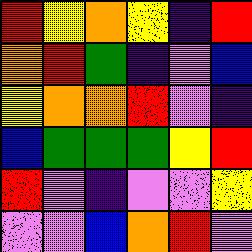[["red", "yellow", "orange", "yellow", "indigo", "red"], ["orange", "red", "green", "indigo", "violet", "blue"], ["yellow", "orange", "orange", "red", "violet", "indigo"], ["blue", "green", "green", "green", "yellow", "red"], ["red", "violet", "indigo", "violet", "violet", "yellow"], ["violet", "violet", "blue", "orange", "red", "violet"]]